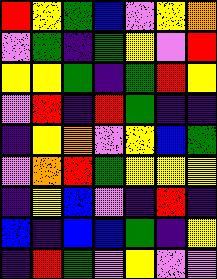[["red", "yellow", "green", "blue", "violet", "yellow", "orange"], ["violet", "green", "indigo", "green", "yellow", "violet", "red"], ["yellow", "yellow", "green", "indigo", "green", "red", "yellow"], ["violet", "red", "indigo", "red", "green", "indigo", "indigo"], ["indigo", "yellow", "orange", "violet", "yellow", "blue", "green"], ["violet", "orange", "red", "green", "yellow", "yellow", "yellow"], ["indigo", "yellow", "blue", "violet", "indigo", "red", "indigo"], ["blue", "indigo", "blue", "blue", "green", "indigo", "yellow"], ["indigo", "red", "green", "violet", "yellow", "violet", "violet"]]